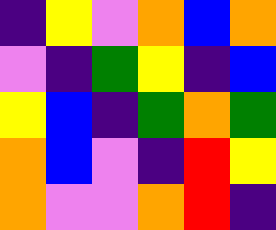[["indigo", "yellow", "violet", "orange", "blue", "orange"], ["violet", "indigo", "green", "yellow", "indigo", "blue"], ["yellow", "blue", "indigo", "green", "orange", "green"], ["orange", "blue", "violet", "indigo", "red", "yellow"], ["orange", "violet", "violet", "orange", "red", "indigo"]]